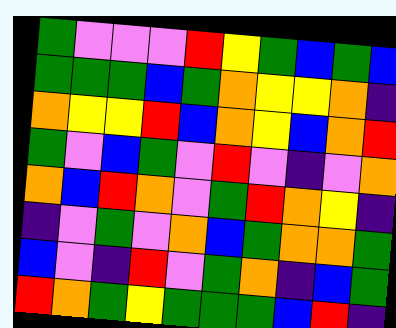[["green", "violet", "violet", "violet", "red", "yellow", "green", "blue", "green", "blue"], ["green", "green", "green", "blue", "green", "orange", "yellow", "yellow", "orange", "indigo"], ["orange", "yellow", "yellow", "red", "blue", "orange", "yellow", "blue", "orange", "red"], ["green", "violet", "blue", "green", "violet", "red", "violet", "indigo", "violet", "orange"], ["orange", "blue", "red", "orange", "violet", "green", "red", "orange", "yellow", "indigo"], ["indigo", "violet", "green", "violet", "orange", "blue", "green", "orange", "orange", "green"], ["blue", "violet", "indigo", "red", "violet", "green", "orange", "indigo", "blue", "green"], ["red", "orange", "green", "yellow", "green", "green", "green", "blue", "red", "indigo"]]